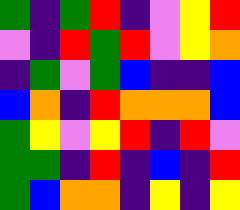[["green", "indigo", "green", "red", "indigo", "violet", "yellow", "red"], ["violet", "indigo", "red", "green", "red", "violet", "yellow", "orange"], ["indigo", "green", "violet", "green", "blue", "indigo", "indigo", "blue"], ["blue", "orange", "indigo", "red", "orange", "orange", "orange", "blue"], ["green", "yellow", "violet", "yellow", "red", "indigo", "red", "violet"], ["green", "green", "indigo", "red", "indigo", "blue", "indigo", "red"], ["green", "blue", "orange", "orange", "indigo", "yellow", "indigo", "yellow"]]